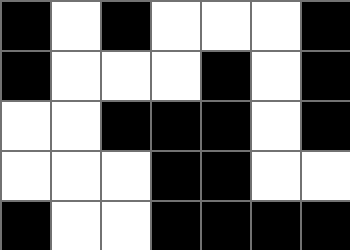[["black", "white", "black", "white", "white", "white", "black"], ["black", "white", "white", "white", "black", "white", "black"], ["white", "white", "black", "black", "black", "white", "black"], ["white", "white", "white", "black", "black", "white", "white"], ["black", "white", "white", "black", "black", "black", "black"]]